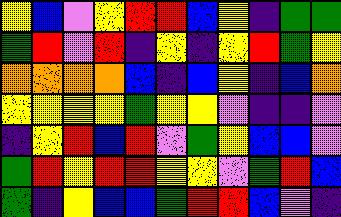[["yellow", "blue", "violet", "yellow", "red", "red", "blue", "yellow", "indigo", "green", "green"], ["green", "red", "violet", "red", "indigo", "yellow", "indigo", "yellow", "red", "green", "yellow"], ["orange", "orange", "orange", "orange", "blue", "indigo", "blue", "yellow", "indigo", "blue", "orange"], ["yellow", "yellow", "yellow", "yellow", "green", "yellow", "yellow", "violet", "indigo", "indigo", "violet"], ["indigo", "yellow", "red", "blue", "red", "violet", "green", "yellow", "blue", "blue", "violet"], ["green", "red", "yellow", "red", "red", "yellow", "yellow", "violet", "green", "red", "blue"], ["green", "indigo", "yellow", "blue", "blue", "green", "red", "red", "blue", "violet", "indigo"]]